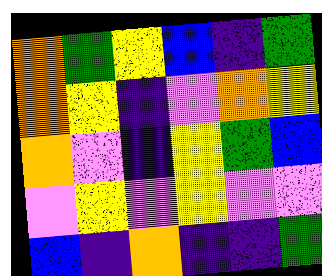[["orange", "green", "yellow", "blue", "indigo", "green"], ["orange", "yellow", "indigo", "violet", "orange", "yellow"], ["orange", "violet", "indigo", "yellow", "green", "blue"], ["violet", "yellow", "violet", "yellow", "violet", "violet"], ["blue", "indigo", "orange", "indigo", "indigo", "green"]]